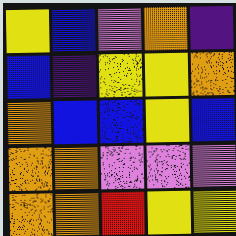[["yellow", "blue", "violet", "orange", "indigo"], ["blue", "indigo", "yellow", "yellow", "orange"], ["orange", "blue", "blue", "yellow", "blue"], ["orange", "orange", "violet", "violet", "violet"], ["orange", "orange", "red", "yellow", "yellow"]]